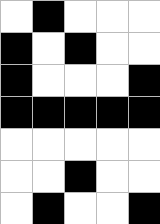[["white", "black", "white", "white", "white"], ["black", "white", "black", "white", "white"], ["black", "white", "white", "white", "black"], ["black", "black", "black", "black", "black"], ["white", "white", "white", "white", "white"], ["white", "white", "black", "white", "white"], ["white", "black", "white", "white", "black"]]